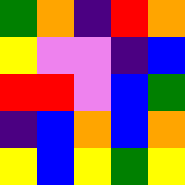[["green", "orange", "indigo", "red", "orange"], ["yellow", "violet", "violet", "indigo", "blue"], ["red", "red", "violet", "blue", "green"], ["indigo", "blue", "orange", "blue", "orange"], ["yellow", "blue", "yellow", "green", "yellow"]]